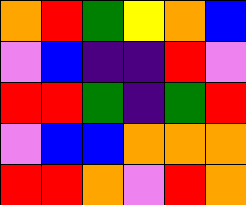[["orange", "red", "green", "yellow", "orange", "blue"], ["violet", "blue", "indigo", "indigo", "red", "violet"], ["red", "red", "green", "indigo", "green", "red"], ["violet", "blue", "blue", "orange", "orange", "orange"], ["red", "red", "orange", "violet", "red", "orange"]]